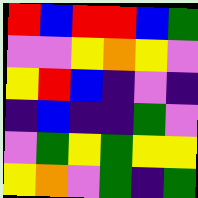[["red", "blue", "red", "red", "blue", "green"], ["violet", "violet", "yellow", "orange", "yellow", "violet"], ["yellow", "red", "blue", "indigo", "violet", "indigo"], ["indigo", "blue", "indigo", "indigo", "green", "violet"], ["violet", "green", "yellow", "green", "yellow", "yellow"], ["yellow", "orange", "violet", "green", "indigo", "green"]]